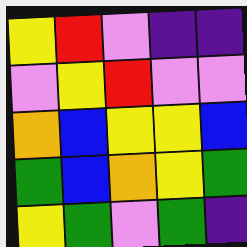[["yellow", "red", "violet", "indigo", "indigo"], ["violet", "yellow", "red", "violet", "violet"], ["orange", "blue", "yellow", "yellow", "blue"], ["green", "blue", "orange", "yellow", "green"], ["yellow", "green", "violet", "green", "indigo"]]